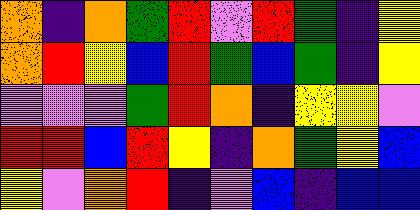[["orange", "indigo", "orange", "green", "red", "violet", "red", "green", "indigo", "yellow"], ["orange", "red", "yellow", "blue", "red", "green", "blue", "green", "indigo", "yellow"], ["violet", "violet", "violet", "green", "red", "orange", "indigo", "yellow", "yellow", "violet"], ["red", "red", "blue", "red", "yellow", "indigo", "orange", "green", "yellow", "blue"], ["yellow", "violet", "orange", "red", "indigo", "violet", "blue", "indigo", "blue", "blue"]]